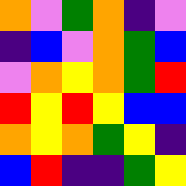[["orange", "violet", "green", "orange", "indigo", "violet"], ["indigo", "blue", "violet", "orange", "green", "blue"], ["violet", "orange", "yellow", "orange", "green", "red"], ["red", "yellow", "red", "yellow", "blue", "blue"], ["orange", "yellow", "orange", "green", "yellow", "indigo"], ["blue", "red", "indigo", "indigo", "green", "yellow"]]